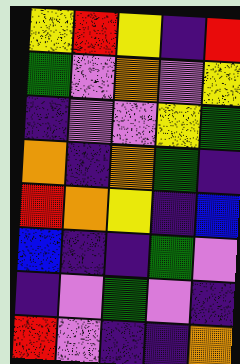[["yellow", "red", "yellow", "indigo", "red"], ["green", "violet", "orange", "violet", "yellow"], ["indigo", "violet", "violet", "yellow", "green"], ["orange", "indigo", "orange", "green", "indigo"], ["red", "orange", "yellow", "indigo", "blue"], ["blue", "indigo", "indigo", "green", "violet"], ["indigo", "violet", "green", "violet", "indigo"], ["red", "violet", "indigo", "indigo", "orange"]]